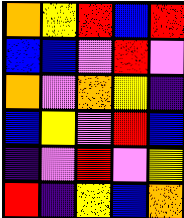[["orange", "yellow", "red", "blue", "red"], ["blue", "blue", "violet", "red", "violet"], ["orange", "violet", "orange", "yellow", "indigo"], ["blue", "yellow", "violet", "red", "blue"], ["indigo", "violet", "red", "violet", "yellow"], ["red", "indigo", "yellow", "blue", "orange"]]